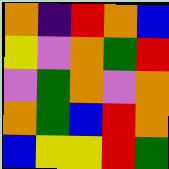[["orange", "indigo", "red", "orange", "blue"], ["yellow", "violet", "orange", "green", "red"], ["violet", "green", "orange", "violet", "orange"], ["orange", "green", "blue", "red", "orange"], ["blue", "yellow", "yellow", "red", "green"]]